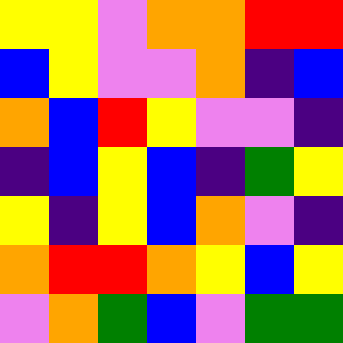[["yellow", "yellow", "violet", "orange", "orange", "red", "red"], ["blue", "yellow", "violet", "violet", "orange", "indigo", "blue"], ["orange", "blue", "red", "yellow", "violet", "violet", "indigo"], ["indigo", "blue", "yellow", "blue", "indigo", "green", "yellow"], ["yellow", "indigo", "yellow", "blue", "orange", "violet", "indigo"], ["orange", "red", "red", "orange", "yellow", "blue", "yellow"], ["violet", "orange", "green", "blue", "violet", "green", "green"]]